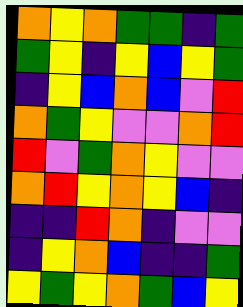[["orange", "yellow", "orange", "green", "green", "indigo", "green"], ["green", "yellow", "indigo", "yellow", "blue", "yellow", "green"], ["indigo", "yellow", "blue", "orange", "blue", "violet", "red"], ["orange", "green", "yellow", "violet", "violet", "orange", "red"], ["red", "violet", "green", "orange", "yellow", "violet", "violet"], ["orange", "red", "yellow", "orange", "yellow", "blue", "indigo"], ["indigo", "indigo", "red", "orange", "indigo", "violet", "violet"], ["indigo", "yellow", "orange", "blue", "indigo", "indigo", "green"], ["yellow", "green", "yellow", "orange", "green", "blue", "yellow"]]